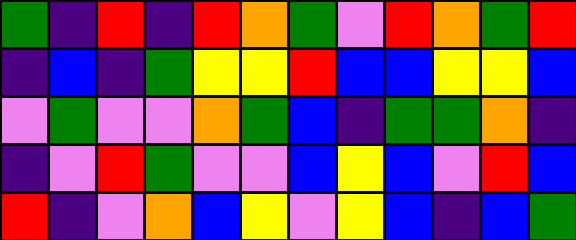[["green", "indigo", "red", "indigo", "red", "orange", "green", "violet", "red", "orange", "green", "red"], ["indigo", "blue", "indigo", "green", "yellow", "yellow", "red", "blue", "blue", "yellow", "yellow", "blue"], ["violet", "green", "violet", "violet", "orange", "green", "blue", "indigo", "green", "green", "orange", "indigo"], ["indigo", "violet", "red", "green", "violet", "violet", "blue", "yellow", "blue", "violet", "red", "blue"], ["red", "indigo", "violet", "orange", "blue", "yellow", "violet", "yellow", "blue", "indigo", "blue", "green"]]